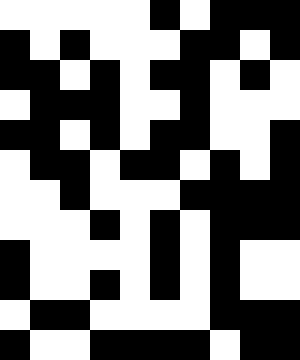[["white", "white", "white", "white", "white", "black", "white", "black", "black", "black"], ["black", "white", "black", "white", "white", "white", "black", "black", "white", "black"], ["black", "black", "white", "black", "white", "black", "black", "white", "black", "white"], ["white", "black", "black", "black", "white", "white", "black", "white", "white", "white"], ["black", "black", "white", "black", "white", "black", "black", "white", "white", "black"], ["white", "black", "black", "white", "black", "black", "white", "black", "white", "black"], ["white", "white", "black", "white", "white", "white", "black", "black", "black", "black"], ["white", "white", "white", "black", "white", "black", "white", "black", "black", "black"], ["black", "white", "white", "white", "white", "black", "white", "black", "white", "white"], ["black", "white", "white", "black", "white", "black", "white", "black", "white", "white"], ["white", "black", "black", "white", "white", "white", "white", "black", "black", "black"], ["black", "white", "white", "black", "black", "black", "black", "white", "black", "black"]]